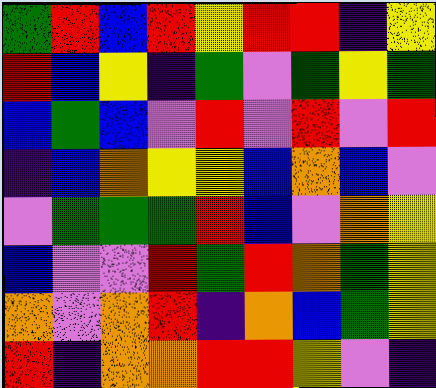[["green", "red", "blue", "red", "yellow", "red", "red", "indigo", "yellow"], ["red", "blue", "yellow", "indigo", "green", "violet", "green", "yellow", "green"], ["blue", "green", "blue", "violet", "red", "violet", "red", "violet", "red"], ["indigo", "blue", "orange", "yellow", "yellow", "blue", "orange", "blue", "violet"], ["violet", "green", "green", "green", "red", "blue", "violet", "orange", "yellow"], ["blue", "violet", "violet", "red", "green", "red", "orange", "green", "yellow"], ["orange", "violet", "orange", "red", "indigo", "orange", "blue", "green", "yellow"], ["red", "indigo", "orange", "orange", "red", "red", "yellow", "violet", "indigo"]]